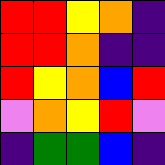[["red", "red", "yellow", "orange", "indigo"], ["red", "red", "orange", "indigo", "indigo"], ["red", "yellow", "orange", "blue", "red"], ["violet", "orange", "yellow", "red", "violet"], ["indigo", "green", "green", "blue", "indigo"]]